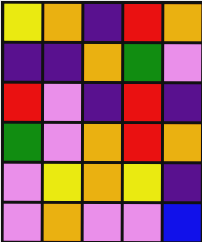[["yellow", "orange", "indigo", "red", "orange"], ["indigo", "indigo", "orange", "green", "violet"], ["red", "violet", "indigo", "red", "indigo"], ["green", "violet", "orange", "red", "orange"], ["violet", "yellow", "orange", "yellow", "indigo"], ["violet", "orange", "violet", "violet", "blue"]]